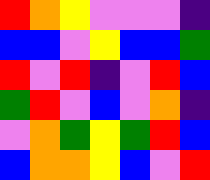[["red", "orange", "yellow", "violet", "violet", "violet", "indigo"], ["blue", "blue", "violet", "yellow", "blue", "blue", "green"], ["red", "violet", "red", "indigo", "violet", "red", "blue"], ["green", "red", "violet", "blue", "violet", "orange", "indigo"], ["violet", "orange", "green", "yellow", "green", "red", "blue"], ["blue", "orange", "orange", "yellow", "blue", "violet", "red"]]